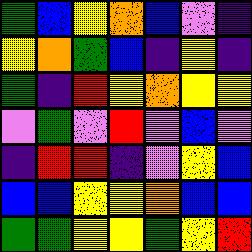[["green", "blue", "yellow", "orange", "blue", "violet", "indigo"], ["yellow", "orange", "green", "blue", "indigo", "yellow", "indigo"], ["green", "indigo", "red", "yellow", "orange", "yellow", "yellow"], ["violet", "green", "violet", "red", "violet", "blue", "violet"], ["indigo", "red", "red", "indigo", "violet", "yellow", "blue"], ["blue", "blue", "yellow", "yellow", "orange", "blue", "blue"], ["green", "green", "yellow", "yellow", "green", "yellow", "red"]]